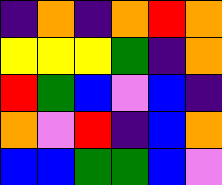[["indigo", "orange", "indigo", "orange", "red", "orange"], ["yellow", "yellow", "yellow", "green", "indigo", "orange"], ["red", "green", "blue", "violet", "blue", "indigo"], ["orange", "violet", "red", "indigo", "blue", "orange"], ["blue", "blue", "green", "green", "blue", "violet"]]